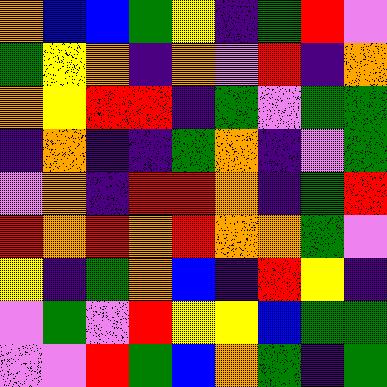[["orange", "blue", "blue", "green", "yellow", "indigo", "green", "red", "violet"], ["green", "yellow", "orange", "indigo", "orange", "violet", "red", "indigo", "orange"], ["orange", "yellow", "red", "red", "indigo", "green", "violet", "green", "green"], ["indigo", "orange", "indigo", "indigo", "green", "orange", "indigo", "violet", "green"], ["violet", "orange", "indigo", "red", "red", "orange", "indigo", "green", "red"], ["red", "orange", "red", "orange", "red", "orange", "orange", "green", "violet"], ["yellow", "indigo", "green", "orange", "blue", "indigo", "red", "yellow", "indigo"], ["violet", "green", "violet", "red", "yellow", "yellow", "blue", "green", "green"], ["violet", "violet", "red", "green", "blue", "orange", "green", "indigo", "green"]]